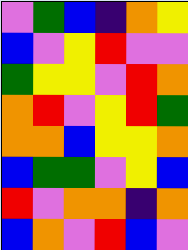[["violet", "green", "blue", "indigo", "orange", "yellow"], ["blue", "violet", "yellow", "red", "violet", "violet"], ["green", "yellow", "yellow", "violet", "red", "orange"], ["orange", "red", "violet", "yellow", "red", "green"], ["orange", "orange", "blue", "yellow", "yellow", "orange"], ["blue", "green", "green", "violet", "yellow", "blue"], ["red", "violet", "orange", "orange", "indigo", "orange"], ["blue", "orange", "violet", "red", "blue", "violet"]]